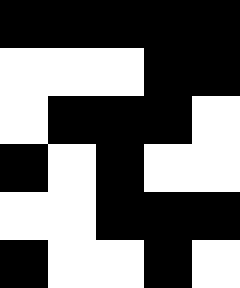[["black", "black", "black", "black", "black"], ["white", "white", "white", "black", "black"], ["white", "black", "black", "black", "white"], ["black", "white", "black", "white", "white"], ["white", "white", "black", "black", "black"], ["black", "white", "white", "black", "white"]]